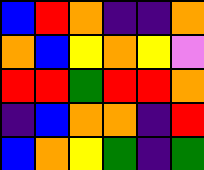[["blue", "red", "orange", "indigo", "indigo", "orange"], ["orange", "blue", "yellow", "orange", "yellow", "violet"], ["red", "red", "green", "red", "red", "orange"], ["indigo", "blue", "orange", "orange", "indigo", "red"], ["blue", "orange", "yellow", "green", "indigo", "green"]]